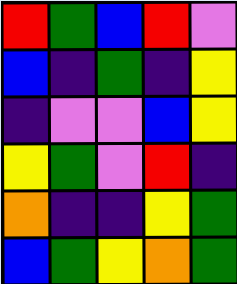[["red", "green", "blue", "red", "violet"], ["blue", "indigo", "green", "indigo", "yellow"], ["indigo", "violet", "violet", "blue", "yellow"], ["yellow", "green", "violet", "red", "indigo"], ["orange", "indigo", "indigo", "yellow", "green"], ["blue", "green", "yellow", "orange", "green"]]